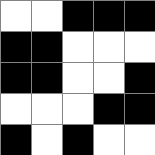[["white", "white", "black", "black", "black"], ["black", "black", "white", "white", "white"], ["black", "black", "white", "white", "black"], ["white", "white", "white", "black", "black"], ["black", "white", "black", "white", "white"]]